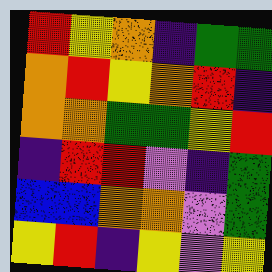[["red", "yellow", "orange", "indigo", "green", "green"], ["orange", "red", "yellow", "orange", "red", "indigo"], ["orange", "orange", "green", "green", "yellow", "red"], ["indigo", "red", "red", "violet", "indigo", "green"], ["blue", "blue", "orange", "orange", "violet", "green"], ["yellow", "red", "indigo", "yellow", "violet", "yellow"]]